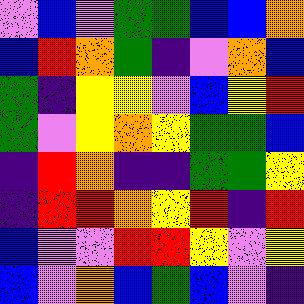[["violet", "blue", "violet", "green", "green", "blue", "blue", "orange"], ["blue", "red", "orange", "green", "indigo", "violet", "orange", "blue"], ["green", "indigo", "yellow", "yellow", "violet", "blue", "yellow", "red"], ["green", "violet", "yellow", "orange", "yellow", "green", "green", "blue"], ["indigo", "red", "orange", "indigo", "indigo", "green", "green", "yellow"], ["indigo", "red", "red", "orange", "yellow", "red", "indigo", "red"], ["blue", "violet", "violet", "red", "red", "yellow", "violet", "yellow"], ["blue", "violet", "orange", "blue", "green", "blue", "violet", "indigo"]]